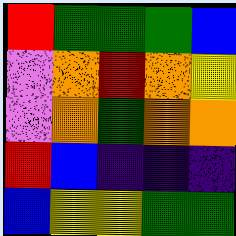[["red", "green", "green", "green", "blue"], ["violet", "orange", "red", "orange", "yellow"], ["violet", "orange", "green", "orange", "orange"], ["red", "blue", "indigo", "indigo", "indigo"], ["blue", "yellow", "yellow", "green", "green"]]